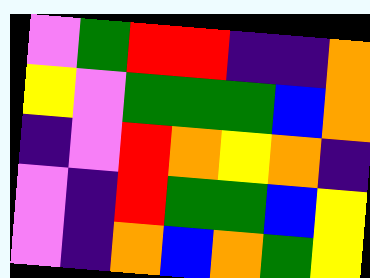[["violet", "green", "red", "red", "indigo", "indigo", "orange"], ["yellow", "violet", "green", "green", "green", "blue", "orange"], ["indigo", "violet", "red", "orange", "yellow", "orange", "indigo"], ["violet", "indigo", "red", "green", "green", "blue", "yellow"], ["violet", "indigo", "orange", "blue", "orange", "green", "yellow"]]